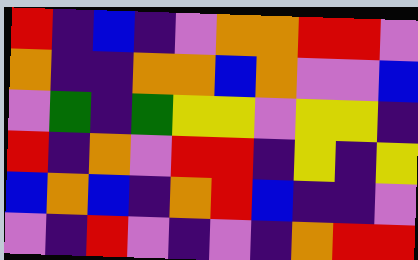[["red", "indigo", "blue", "indigo", "violet", "orange", "orange", "red", "red", "violet"], ["orange", "indigo", "indigo", "orange", "orange", "blue", "orange", "violet", "violet", "blue"], ["violet", "green", "indigo", "green", "yellow", "yellow", "violet", "yellow", "yellow", "indigo"], ["red", "indigo", "orange", "violet", "red", "red", "indigo", "yellow", "indigo", "yellow"], ["blue", "orange", "blue", "indigo", "orange", "red", "blue", "indigo", "indigo", "violet"], ["violet", "indigo", "red", "violet", "indigo", "violet", "indigo", "orange", "red", "red"]]